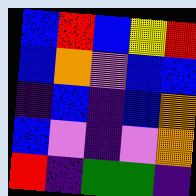[["blue", "red", "blue", "yellow", "red"], ["blue", "orange", "violet", "blue", "blue"], ["indigo", "blue", "indigo", "blue", "orange"], ["blue", "violet", "indigo", "violet", "orange"], ["red", "indigo", "green", "green", "indigo"]]